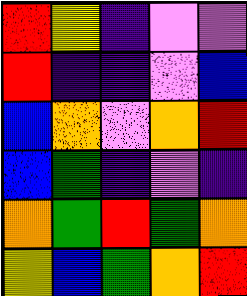[["red", "yellow", "indigo", "violet", "violet"], ["red", "indigo", "indigo", "violet", "blue"], ["blue", "orange", "violet", "orange", "red"], ["blue", "green", "indigo", "violet", "indigo"], ["orange", "green", "red", "green", "orange"], ["yellow", "blue", "green", "orange", "red"]]